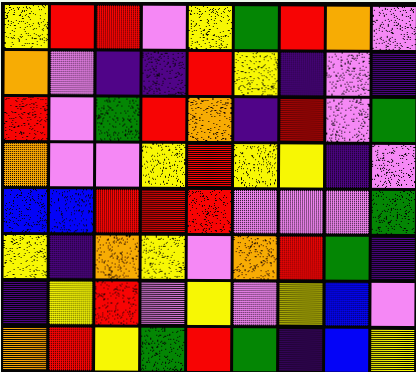[["yellow", "red", "red", "violet", "yellow", "green", "red", "orange", "violet"], ["orange", "violet", "indigo", "indigo", "red", "yellow", "indigo", "violet", "indigo"], ["red", "violet", "green", "red", "orange", "indigo", "red", "violet", "green"], ["orange", "violet", "violet", "yellow", "red", "yellow", "yellow", "indigo", "violet"], ["blue", "blue", "red", "red", "red", "violet", "violet", "violet", "green"], ["yellow", "indigo", "orange", "yellow", "violet", "orange", "red", "green", "indigo"], ["indigo", "yellow", "red", "violet", "yellow", "violet", "yellow", "blue", "violet"], ["orange", "red", "yellow", "green", "red", "green", "indigo", "blue", "yellow"]]